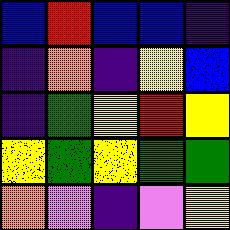[["blue", "red", "blue", "blue", "indigo"], ["indigo", "orange", "indigo", "yellow", "blue"], ["indigo", "green", "yellow", "red", "yellow"], ["yellow", "green", "yellow", "green", "green"], ["orange", "violet", "indigo", "violet", "yellow"]]